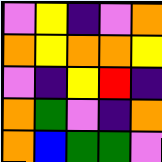[["violet", "yellow", "indigo", "violet", "orange"], ["orange", "yellow", "orange", "orange", "yellow"], ["violet", "indigo", "yellow", "red", "indigo"], ["orange", "green", "violet", "indigo", "orange"], ["orange", "blue", "green", "green", "violet"]]